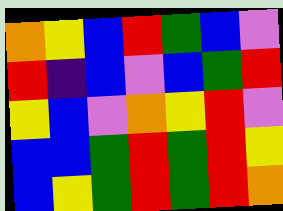[["orange", "yellow", "blue", "red", "green", "blue", "violet"], ["red", "indigo", "blue", "violet", "blue", "green", "red"], ["yellow", "blue", "violet", "orange", "yellow", "red", "violet"], ["blue", "blue", "green", "red", "green", "red", "yellow"], ["blue", "yellow", "green", "red", "green", "red", "orange"]]